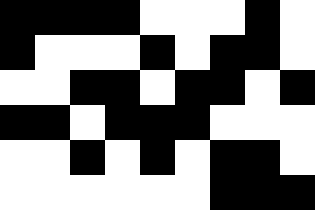[["black", "black", "black", "black", "white", "white", "white", "black", "white"], ["black", "white", "white", "white", "black", "white", "black", "black", "white"], ["white", "white", "black", "black", "white", "black", "black", "white", "black"], ["black", "black", "white", "black", "black", "black", "white", "white", "white"], ["white", "white", "black", "white", "black", "white", "black", "black", "white"], ["white", "white", "white", "white", "white", "white", "black", "black", "black"]]